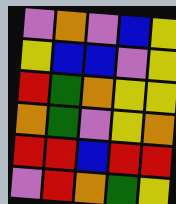[["violet", "orange", "violet", "blue", "yellow"], ["yellow", "blue", "blue", "violet", "yellow"], ["red", "green", "orange", "yellow", "yellow"], ["orange", "green", "violet", "yellow", "orange"], ["red", "red", "blue", "red", "red"], ["violet", "red", "orange", "green", "yellow"]]